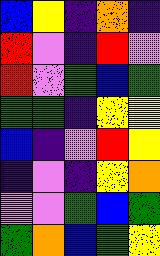[["blue", "yellow", "indigo", "orange", "indigo"], ["red", "violet", "indigo", "red", "violet"], ["red", "violet", "green", "blue", "green"], ["green", "green", "indigo", "yellow", "yellow"], ["blue", "indigo", "violet", "red", "yellow"], ["indigo", "violet", "indigo", "yellow", "orange"], ["violet", "violet", "green", "blue", "green"], ["green", "orange", "blue", "green", "yellow"]]